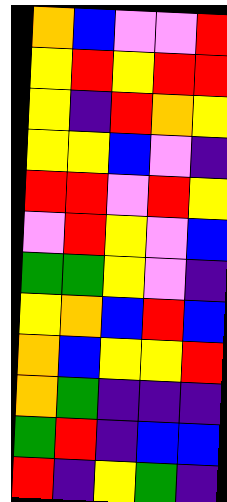[["orange", "blue", "violet", "violet", "red"], ["yellow", "red", "yellow", "red", "red"], ["yellow", "indigo", "red", "orange", "yellow"], ["yellow", "yellow", "blue", "violet", "indigo"], ["red", "red", "violet", "red", "yellow"], ["violet", "red", "yellow", "violet", "blue"], ["green", "green", "yellow", "violet", "indigo"], ["yellow", "orange", "blue", "red", "blue"], ["orange", "blue", "yellow", "yellow", "red"], ["orange", "green", "indigo", "indigo", "indigo"], ["green", "red", "indigo", "blue", "blue"], ["red", "indigo", "yellow", "green", "indigo"]]